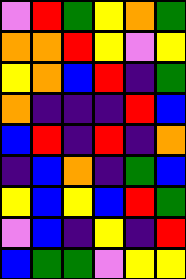[["violet", "red", "green", "yellow", "orange", "green"], ["orange", "orange", "red", "yellow", "violet", "yellow"], ["yellow", "orange", "blue", "red", "indigo", "green"], ["orange", "indigo", "indigo", "indigo", "red", "blue"], ["blue", "red", "indigo", "red", "indigo", "orange"], ["indigo", "blue", "orange", "indigo", "green", "blue"], ["yellow", "blue", "yellow", "blue", "red", "green"], ["violet", "blue", "indigo", "yellow", "indigo", "red"], ["blue", "green", "green", "violet", "yellow", "yellow"]]